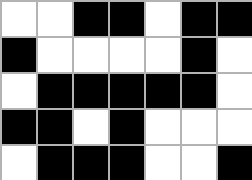[["white", "white", "black", "black", "white", "black", "black"], ["black", "white", "white", "white", "white", "black", "white"], ["white", "black", "black", "black", "black", "black", "white"], ["black", "black", "white", "black", "white", "white", "white"], ["white", "black", "black", "black", "white", "white", "black"]]